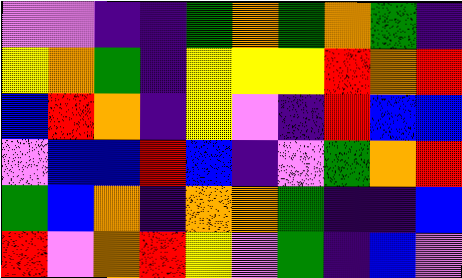[["violet", "violet", "indigo", "indigo", "green", "orange", "green", "orange", "green", "indigo"], ["yellow", "orange", "green", "indigo", "yellow", "yellow", "yellow", "red", "orange", "red"], ["blue", "red", "orange", "indigo", "yellow", "violet", "indigo", "red", "blue", "blue"], ["violet", "blue", "blue", "red", "blue", "indigo", "violet", "green", "orange", "red"], ["green", "blue", "orange", "indigo", "orange", "orange", "green", "indigo", "indigo", "blue"], ["red", "violet", "orange", "red", "yellow", "violet", "green", "indigo", "blue", "violet"]]